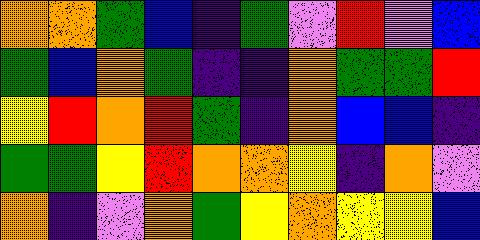[["orange", "orange", "green", "blue", "indigo", "green", "violet", "red", "violet", "blue"], ["green", "blue", "orange", "green", "indigo", "indigo", "orange", "green", "green", "red"], ["yellow", "red", "orange", "red", "green", "indigo", "orange", "blue", "blue", "indigo"], ["green", "green", "yellow", "red", "orange", "orange", "yellow", "indigo", "orange", "violet"], ["orange", "indigo", "violet", "orange", "green", "yellow", "orange", "yellow", "yellow", "blue"]]